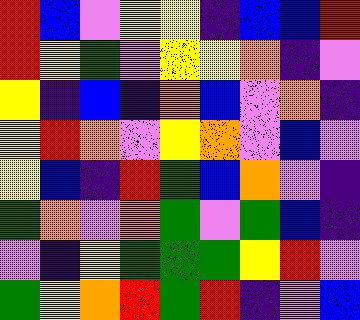[["red", "blue", "violet", "yellow", "yellow", "indigo", "blue", "blue", "red"], ["red", "yellow", "green", "violet", "yellow", "yellow", "orange", "indigo", "violet"], ["yellow", "indigo", "blue", "indigo", "orange", "blue", "violet", "orange", "indigo"], ["yellow", "red", "orange", "violet", "yellow", "orange", "violet", "blue", "violet"], ["yellow", "blue", "indigo", "red", "green", "blue", "orange", "violet", "indigo"], ["green", "orange", "violet", "orange", "green", "violet", "green", "blue", "indigo"], ["violet", "indigo", "yellow", "green", "green", "green", "yellow", "red", "violet"], ["green", "yellow", "orange", "red", "green", "red", "indigo", "violet", "blue"]]